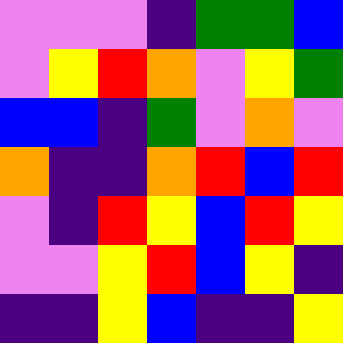[["violet", "violet", "violet", "indigo", "green", "green", "blue"], ["violet", "yellow", "red", "orange", "violet", "yellow", "green"], ["blue", "blue", "indigo", "green", "violet", "orange", "violet"], ["orange", "indigo", "indigo", "orange", "red", "blue", "red"], ["violet", "indigo", "red", "yellow", "blue", "red", "yellow"], ["violet", "violet", "yellow", "red", "blue", "yellow", "indigo"], ["indigo", "indigo", "yellow", "blue", "indigo", "indigo", "yellow"]]